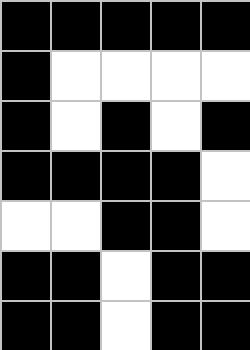[["black", "black", "black", "black", "black"], ["black", "white", "white", "white", "white"], ["black", "white", "black", "white", "black"], ["black", "black", "black", "black", "white"], ["white", "white", "black", "black", "white"], ["black", "black", "white", "black", "black"], ["black", "black", "white", "black", "black"]]